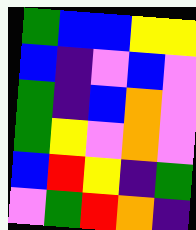[["green", "blue", "blue", "yellow", "yellow"], ["blue", "indigo", "violet", "blue", "violet"], ["green", "indigo", "blue", "orange", "violet"], ["green", "yellow", "violet", "orange", "violet"], ["blue", "red", "yellow", "indigo", "green"], ["violet", "green", "red", "orange", "indigo"]]